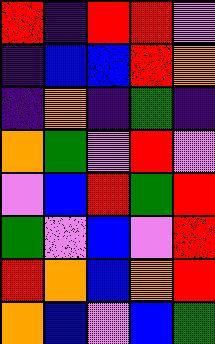[["red", "indigo", "red", "red", "violet"], ["indigo", "blue", "blue", "red", "orange"], ["indigo", "orange", "indigo", "green", "indigo"], ["orange", "green", "violet", "red", "violet"], ["violet", "blue", "red", "green", "red"], ["green", "violet", "blue", "violet", "red"], ["red", "orange", "blue", "orange", "red"], ["orange", "blue", "violet", "blue", "green"]]